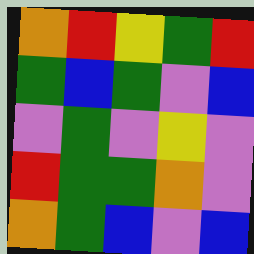[["orange", "red", "yellow", "green", "red"], ["green", "blue", "green", "violet", "blue"], ["violet", "green", "violet", "yellow", "violet"], ["red", "green", "green", "orange", "violet"], ["orange", "green", "blue", "violet", "blue"]]